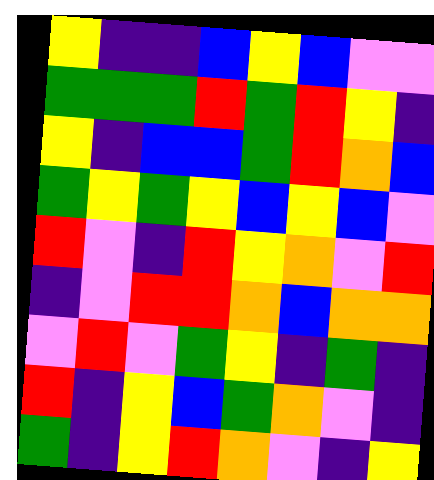[["yellow", "indigo", "indigo", "blue", "yellow", "blue", "violet", "violet"], ["green", "green", "green", "red", "green", "red", "yellow", "indigo"], ["yellow", "indigo", "blue", "blue", "green", "red", "orange", "blue"], ["green", "yellow", "green", "yellow", "blue", "yellow", "blue", "violet"], ["red", "violet", "indigo", "red", "yellow", "orange", "violet", "red"], ["indigo", "violet", "red", "red", "orange", "blue", "orange", "orange"], ["violet", "red", "violet", "green", "yellow", "indigo", "green", "indigo"], ["red", "indigo", "yellow", "blue", "green", "orange", "violet", "indigo"], ["green", "indigo", "yellow", "red", "orange", "violet", "indigo", "yellow"]]